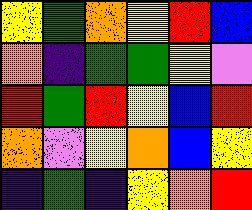[["yellow", "green", "orange", "yellow", "red", "blue"], ["orange", "indigo", "green", "green", "yellow", "violet"], ["red", "green", "red", "yellow", "blue", "red"], ["orange", "violet", "yellow", "orange", "blue", "yellow"], ["indigo", "green", "indigo", "yellow", "orange", "red"]]